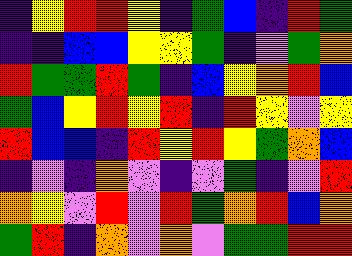[["indigo", "yellow", "red", "red", "yellow", "indigo", "green", "blue", "indigo", "red", "green"], ["indigo", "indigo", "blue", "blue", "yellow", "yellow", "green", "indigo", "violet", "green", "orange"], ["red", "green", "green", "red", "green", "indigo", "blue", "yellow", "orange", "red", "blue"], ["green", "blue", "yellow", "red", "yellow", "red", "indigo", "red", "yellow", "violet", "yellow"], ["red", "blue", "blue", "indigo", "red", "yellow", "red", "yellow", "green", "orange", "blue"], ["indigo", "violet", "indigo", "orange", "violet", "indigo", "violet", "green", "indigo", "violet", "red"], ["orange", "yellow", "violet", "red", "violet", "red", "green", "orange", "red", "blue", "orange"], ["green", "red", "indigo", "orange", "violet", "orange", "violet", "green", "green", "red", "red"]]